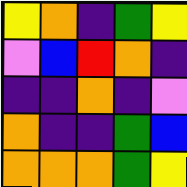[["yellow", "orange", "indigo", "green", "yellow"], ["violet", "blue", "red", "orange", "indigo"], ["indigo", "indigo", "orange", "indigo", "violet"], ["orange", "indigo", "indigo", "green", "blue"], ["orange", "orange", "orange", "green", "yellow"]]